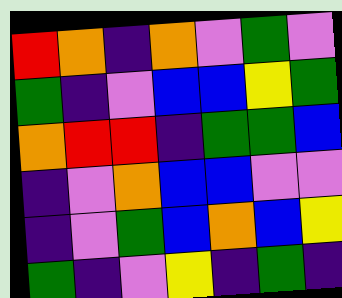[["red", "orange", "indigo", "orange", "violet", "green", "violet"], ["green", "indigo", "violet", "blue", "blue", "yellow", "green"], ["orange", "red", "red", "indigo", "green", "green", "blue"], ["indigo", "violet", "orange", "blue", "blue", "violet", "violet"], ["indigo", "violet", "green", "blue", "orange", "blue", "yellow"], ["green", "indigo", "violet", "yellow", "indigo", "green", "indigo"]]